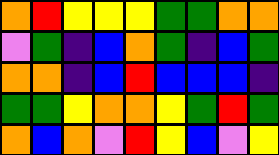[["orange", "red", "yellow", "yellow", "yellow", "green", "green", "orange", "orange"], ["violet", "green", "indigo", "blue", "orange", "green", "indigo", "blue", "green"], ["orange", "orange", "indigo", "blue", "red", "blue", "blue", "blue", "indigo"], ["green", "green", "yellow", "orange", "orange", "yellow", "green", "red", "green"], ["orange", "blue", "orange", "violet", "red", "yellow", "blue", "violet", "yellow"]]